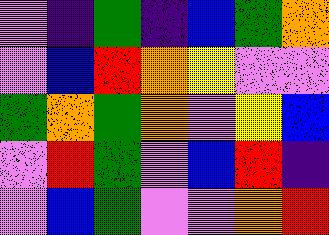[["violet", "indigo", "green", "indigo", "blue", "green", "orange"], ["violet", "blue", "red", "orange", "yellow", "violet", "violet"], ["green", "orange", "green", "orange", "violet", "yellow", "blue"], ["violet", "red", "green", "violet", "blue", "red", "indigo"], ["violet", "blue", "green", "violet", "violet", "orange", "red"]]